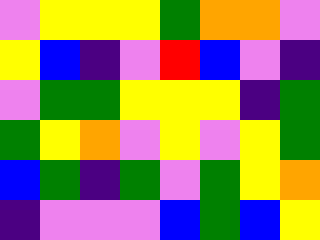[["violet", "yellow", "yellow", "yellow", "green", "orange", "orange", "violet"], ["yellow", "blue", "indigo", "violet", "red", "blue", "violet", "indigo"], ["violet", "green", "green", "yellow", "yellow", "yellow", "indigo", "green"], ["green", "yellow", "orange", "violet", "yellow", "violet", "yellow", "green"], ["blue", "green", "indigo", "green", "violet", "green", "yellow", "orange"], ["indigo", "violet", "violet", "violet", "blue", "green", "blue", "yellow"]]